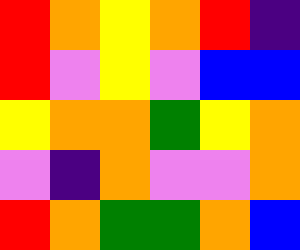[["red", "orange", "yellow", "orange", "red", "indigo"], ["red", "violet", "yellow", "violet", "blue", "blue"], ["yellow", "orange", "orange", "green", "yellow", "orange"], ["violet", "indigo", "orange", "violet", "violet", "orange"], ["red", "orange", "green", "green", "orange", "blue"]]